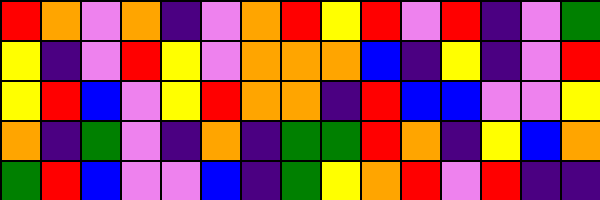[["red", "orange", "violet", "orange", "indigo", "violet", "orange", "red", "yellow", "red", "violet", "red", "indigo", "violet", "green"], ["yellow", "indigo", "violet", "red", "yellow", "violet", "orange", "orange", "orange", "blue", "indigo", "yellow", "indigo", "violet", "red"], ["yellow", "red", "blue", "violet", "yellow", "red", "orange", "orange", "indigo", "red", "blue", "blue", "violet", "violet", "yellow"], ["orange", "indigo", "green", "violet", "indigo", "orange", "indigo", "green", "green", "red", "orange", "indigo", "yellow", "blue", "orange"], ["green", "red", "blue", "violet", "violet", "blue", "indigo", "green", "yellow", "orange", "red", "violet", "red", "indigo", "indigo"]]